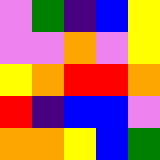[["violet", "green", "indigo", "blue", "yellow"], ["violet", "violet", "orange", "violet", "yellow"], ["yellow", "orange", "red", "red", "orange"], ["red", "indigo", "blue", "blue", "violet"], ["orange", "orange", "yellow", "blue", "green"]]